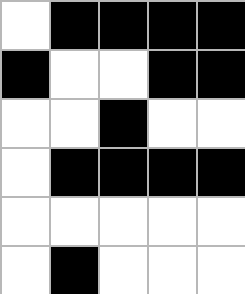[["white", "black", "black", "black", "black"], ["black", "white", "white", "black", "black"], ["white", "white", "black", "white", "white"], ["white", "black", "black", "black", "black"], ["white", "white", "white", "white", "white"], ["white", "black", "white", "white", "white"]]